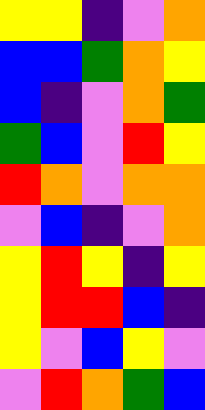[["yellow", "yellow", "indigo", "violet", "orange"], ["blue", "blue", "green", "orange", "yellow"], ["blue", "indigo", "violet", "orange", "green"], ["green", "blue", "violet", "red", "yellow"], ["red", "orange", "violet", "orange", "orange"], ["violet", "blue", "indigo", "violet", "orange"], ["yellow", "red", "yellow", "indigo", "yellow"], ["yellow", "red", "red", "blue", "indigo"], ["yellow", "violet", "blue", "yellow", "violet"], ["violet", "red", "orange", "green", "blue"]]